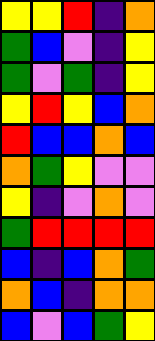[["yellow", "yellow", "red", "indigo", "orange"], ["green", "blue", "violet", "indigo", "yellow"], ["green", "violet", "green", "indigo", "yellow"], ["yellow", "red", "yellow", "blue", "orange"], ["red", "blue", "blue", "orange", "blue"], ["orange", "green", "yellow", "violet", "violet"], ["yellow", "indigo", "violet", "orange", "violet"], ["green", "red", "red", "red", "red"], ["blue", "indigo", "blue", "orange", "green"], ["orange", "blue", "indigo", "orange", "orange"], ["blue", "violet", "blue", "green", "yellow"]]